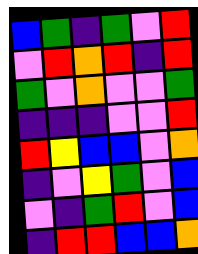[["blue", "green", "indigo", "green", "violet", "red"], ["violet", "red", "orange", "red", "indigo", "red"], ["green", "violet", "orange", "violet", "violet", "green"], ["indigo", "indigo", "indigo", "violet", "violet", "red"], ["red", "yellow", "blue", "blue", "violet", "orange"], ["indigo", "violet", "yellow", "green", "violet", "blue"], ["violet", "indigo", "green", "red", "violet", "blue"], ["indigo", "red", "red", "blue", "blue", "orange"]]